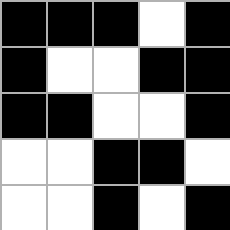[["black", "black", "black", "white", "black"], ["black", "white", "white", "black", "black"], ["black", "black", "white", "white", "black"], ["white", "white", "black", "black", "white"], ["white", "white", "black", "white", "black"]]